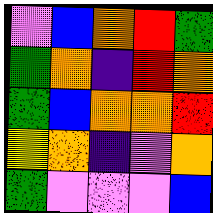[["violet", "blue", "orange", "red", "green"], ["green", "orange", "indigo", "red", "orange"], ["green", "blue", "orange", "orange", "red"], ["yellow", "orange", "indigo", "violet", "orange"], ["green", "violet", "violet", "violet", "blue"]]